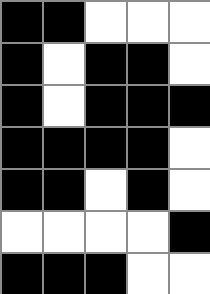[["black", "black", "white", "white", "white"], ["black", "white", "black", "black", "white"], ["black", "white", "black", "black", "black"], ["black", "black", "black", "black", "white"], ["black", "black", "white", "black", "white"], ["white", "white", "white", "white", "black"], ["black", "black", "black", "white", "white"]]